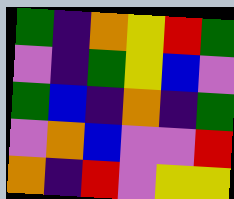[["green", "indigo", "orange", "yellow", "red", "green"], ["violet", "indigo", "green", "yellow", "blue", "violet"], ["green", "blue", "indigo", "orange", "indigo", "green"], ["violet", "orange", "blue", "violet", "violet", "red"], ["orange", "indigo", "red", "violet", "yellow", "yellow"]]